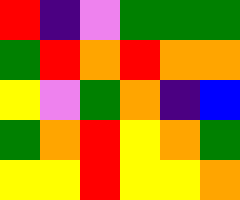[["red", "indigo", "violet", "green", "green", "green"], ["green", "red", "orange", "red", "orange", "orange"], ["yellow", "violet", "green", "orange", "indigo", "blue"], ["green", "orange", "red", "yellow", "orange", "green"], ["yellow", "yellow", "red", "yellow", "yellow", "orange"]]